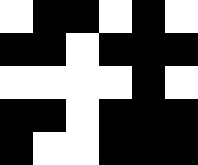[["white", "black", "black", "white", "black", "white"], ["black", "black", "white", "black", "black", "black"], ["white", "white", "white", "white", "black", "white"], ["black", "black", "white", "black", "black", "black"], ["black", "white", "white", "black", "black", "black"]]